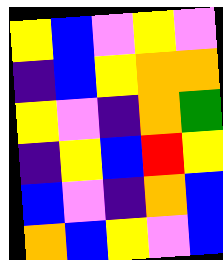[["yellow", "blue", "violet", "yellow", "violet"], ["indigo", "blue", "yellow", "orange", "orange"], ["yellow", "violet", "indigo", "orange", "green"], ["indigo", "yellow", "blue", "red", "yellow"], ["blue", "violet", "indigo", "orange", "blue"], ["orange", "blue", "yellow", "violet", "blue"]]